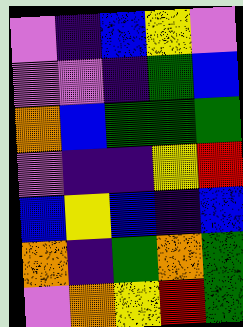[["violet", "indigo", "blue", "yellow", "violet"], ["violet", "violet", "indigo", "green", "blue"], ["orange", "blue", "green", "green", "green"], ["violet", "indigo", "indigo", "yellow", "red"], ["blue", "yellow", "blue", "indigo", "blue"], ["orange", "indigo", "green", "orange", "green"], ["violet", "orange", "yellow", "red", "green"]]